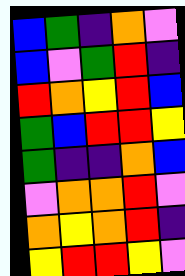[["blue", "green", "indigo", "orange", "violet"], ["blue", "violet", "green", "red", "indigo"], ["red", "orange", "yellow", "red", "blue"], ["green", "blue", "red", "red", "yellow"], ["green", "indigo", "indigo", "orange", "blue"], ["violet", "orange", "orange", "red", "violet"], ["orange", "yellow", "orange", "red", "indigo"], ["yellow", "red", "red", "yellow", "violet"]]